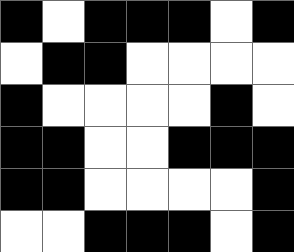[["black", "white", "black", "black", "black", "white", "black"], ["white", "black", "black", "white", "white", "white", "white"], ["black", "white", "white", "white", "white", "black", "white"], ["black", "black", "white", "white", "black", "black", "black"], ["black", "black", "white", "white", "white", "white", "black"], ["white", "white", "black", "black", "black", "white", "black"]]